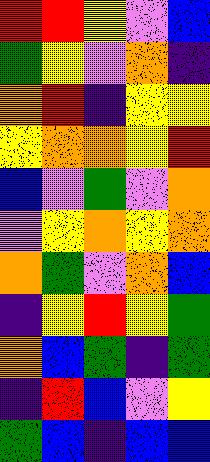[["red", "red", "yellow", "violet", "blue"], ["green", "yellow", "violet", "orange", "indigo"], ["orange", "red", "indigo", "yellow", "yellow"], ["yellow", "orange", "orange", "yellow", "red"], ["blue", "violet", "green", "violet", "orange"], ["violet", "yellow", "orange", "yellow", "orange"], ["orange", "green", "violet", "orange", "blue"], ["indigo", "yellow", "red", "yellow", "green"], ["orange", "blue", "green", "indigo", "green"], ["indigo", "red", "blue", "violet", "yellow"], ["green", "blue", "indigo", "blue", "blue"]]